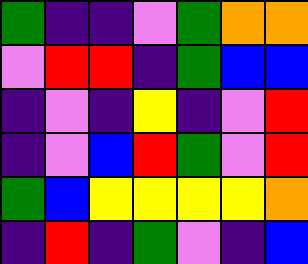[["green", "indigo", "indigo", "violet", "green", "orange", "orange"], ["violet", "red", "red", "indigo", "green", "blue", "blue"], ["indigo", "violet", "indigo", "yellow", "indigo", "violet", "red"], ["indigo", "violet", "blue", "red", "green", "violet", "red"], ["green", "blue", "yellow", "yellow", "yellow", "yellow", "orange"], ["indigo", "red", "indigo", "green", "violet", "indigo", "blue"]]